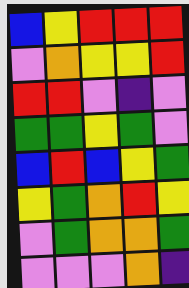[["blue", "yellow", "red", "red", "red"], ["violet", "orange", "yellow", "yellow", "red"], ["red", "red", "violet", "indigo", "violet"], ["green", "green", "yellow", "green", "violet"], ["blue", "red", "blue", "yellow", "green"], ["yellow", "green", "orange", "red", "yellow"], ["violet", "green", "orange", "orange", "green"], ["violet", "violet", "violet", "orange", "indigo"]]